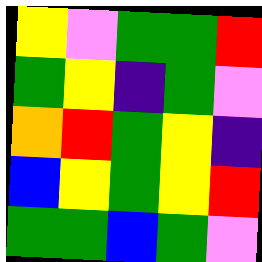[["yellow", "violet", "green", "green", "red"], ["green", "yellow", "indigo", "green", "violet"], ["orange", "red", "green", "yellow", "indigo"], ["blue", "yellow", "green", "yellow", "red"], ["green", "green", "blue", "green", "violet"]]